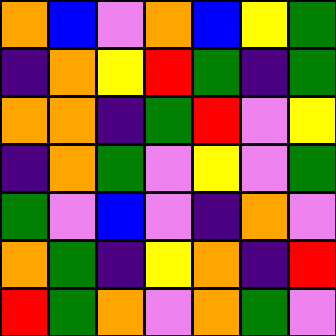[["orange", "blue", "violet", "orange", "blue", "yellow", "green"], ["indigo", "orange", "yellow", "red", "green", "indigo", "green"], ["orange", "orange", "indigo", "green", "red", "violet", "yellow"], ["indigo", "orange", "green", "violet", "yellow", "violet", "green"], ["green", "violet", "blue", "violet", "indigo", "orange", "violet"], ["orange", "green", "indigo", "yellow", "orange", "indigo", "red"], ["red", "green", "orange", "violet", "orange", "green", "violet"]]